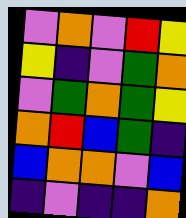[["violet", "orange", "violet", "red", "yellow"], ["yellow", "indigo", "violet", "green", "orange"], ["violet", "green", "orange", "green", "yellow"], ["orange", "red", "blue", "green", "indigo"], ["blue", "orange", "orange", "violet", "blue"], ["indigo", "violet", "indigo", "indigo", "orange"]]